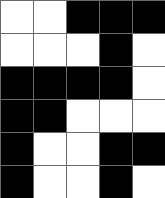[["white", "white", "black", "black", "black"], ["white", "white", "white", "black", "white"], ["black", "black", "black", "black", "white"], ["black", "black", "white", "white", "white"], ["black", "white", "white", "black", "black"], ["black", "white", "white", "black", "white"]]